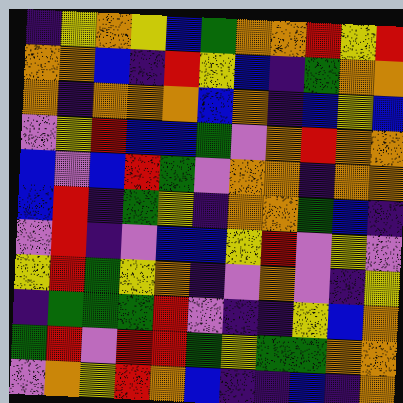[["indigo", "yellow", "orange", "yellow", "blue", "green", "orange", "orange", "red", "yellow", "red"], ["orange", "orange", "blue", "indigo", "red", "yellow", "blue", "indigo", "green", "orange", "orange"], ["orange", "indigo", "orange", "orange", "orange", "blue", "orange", "indigo", "blue", "yellow", "blue"], ["violet", "yellow", "red", "blue", "blue", "green", "violet", "orange", "red", "orange", "orange"], ["blue", "violet", "blue", "red", "green", "violet", "orange", "orange", "indigo", "orange", "orange"], ["blue", "red", "indigo", "green", "yellow", "indigo", "orange", "orange", "green", "blue", "indigo"], ["violet", "red", "indigo", "violet", "blue", "blue", "yellow", "red", "violet", "yellow", "violet"], ["yellow", "red", "green", "yellow", "orange", "indigo", "violet", "orange", "violet", "indigo", "yellow"], ["indigo", "green", "green", "green", "red", "violet", "indigo", "indigo", "yellow", "blue", "orange"], ["green", "red", "violet", "red", "red", "green", "yellow", "green", "green", "orange", "orange"], ["violet", "orange", "yellow", "red", "orange", "blue", "indigo", "indigo", "blue", "indigo", "orange"]]